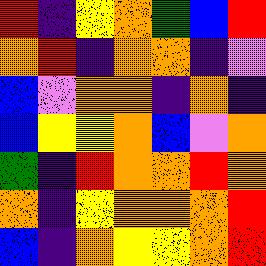[["red", "indigo", "yellow", "orange", "green", "blue", "red"], ["orange", "red", "indigo", "orange", "orange", "indigo", "violet"], ["blue", "violet", "orange", "orange", "indigo", "orange", "indigo"], ["blue", "yellow", "yellow", "orange", "blue", "violet", "orange"], ["green", "indigo", "red", "orange", "orange", "red", "orange"], ["orange", "indigo", "yellow", "orange", "orange", "orange", "red"], ["blue", "indigo", "orange", "yellow", "yellow", "orange", "red"]]